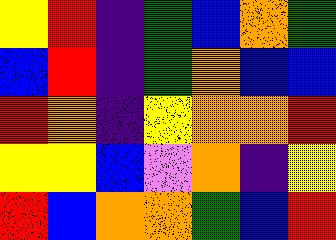[["yellow", "red", "indigo", "green", "blue", "orange", "green"], ["blue", "red", "indigo", "green", "orange", "blue", "blue"], ["red", "orange", "indigo", "yellow", "orange", "orange", "red"], ["yellow", "yellow", "blue", "violet", "orange", "indigo", "yellow"], ["red", "blue", "orange", "orange", "green", "blue", "red"]]